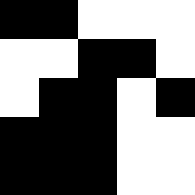[["black", "black", "white", "white", "white"], ["white", "white", "black", "black", "white"], ["white", "black", "black", "white", "black"], ["black", "black", "black", "white", "white"], ["black", "black", "black", "white", "white"]]